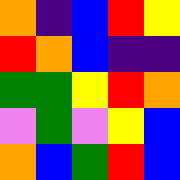[["orange", "indigo", "blue", "red", "yellow"], ["red", "orange", "blue", "indigo", "indigo"], ["green", "green", "yellow", "red", "orange"], ["violet", "green", "violet", "yellow", "blue"], ["orange", "blue", "green", "red", "blue"]]